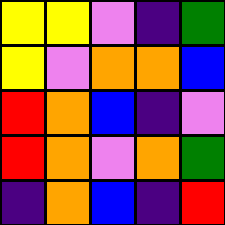[["yellow", "yellow", "violet", "indigo", "green"], ["yellow", "violet", "orange", "orange", "blue"], ["red", "orange", "blue", "indigo", "violet"], ["red", "orange", "violet", "orange", "green"], ["indigo", "orange", "blue", "indigo", "red"]]